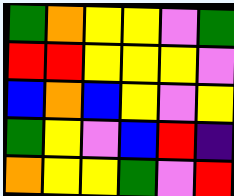[["green", "orange", "yellow", "yellow", "violet", "green"], ["red", "red", "yellow", "yellow", "yellow", "violet"], ["blue", "orange", "blue", "yellow", "violet", "yellow"], ["green", "yellow", "violet", "blue", "red", "indigo"], ["orange", "yellow", "yellow", "green", "violet", "red"]]